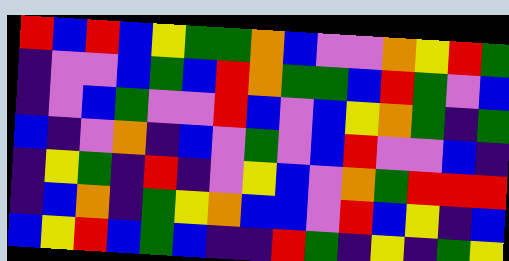[["red", "blue", "red", "blue", "yellow", "green", "green", "orange", "blue", "violet", "violet", "orange", "yellow", "red", "green"], ["indigo", "violet", "violet", "blue", "green", "blue", "red", "orange", "green", "green", "blue", "red", "green", "violet", "blue"], ["indigo", "violet", "blue", "green", "violet", "violet", "red", "blue", "violet", "blue", "yellow", "orange", "green", "indigo", "green"], ["blue", "indigo", "violet", "orange", "indigo", "blue", "violet", "green", "violet", "blue", "red", "violet", "violet", "blue", "indigo"], ["indigo", "yellow", "green", "indigo", "red", "indigo", "violet", "yellow", "blue", "violet", "orange", "green", "red", "red", "red"], ["indigo", "blue", "orange", "indigo", "green", "yellow", "orange", "blue", "blue", "violet", "red", "blue", "yellow", "indigo", "blue"], ["blue", "yellow", "red", "blue", "green", "blue", "indigo", "indigo", "red", "green", "indigo", "yellow", "indigo", "green", "yellow"]]